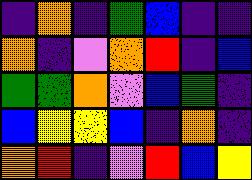[["indigo", "orange", "indigo", "green", "blue", "indigo", "indigo"], ["orange", "indigo", "violet", "orange", "red", "indigo", "blue"], ["green", "green", "orange", "violet", "blue", "green", "indigo"], ["blue", "yellow", "yellow", "blue", "indigo", "orange", "indigo"], ["orange", "red", "indigo", "violet", "red", "blue", "yellow"]]